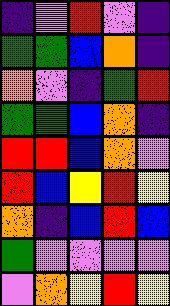[["indigo", "violet", "red", "violet", "indigo"], ["green", "green", "blue", "orange", "indigo"], ["orange", "violet", "indigo", "green", "red"], ["green", "green", "blue", "orange", "indigo"], ["red", "red", "blue", "orange", "violet"], ["red", "blue", "yellow", "red", "yellow"], ["orange", "indigo", "blue", "red", "blue"], ["green", "violet", "violet", "violet", "violet"], ["violet", "orange", "yellow", "red", "yellow"]]